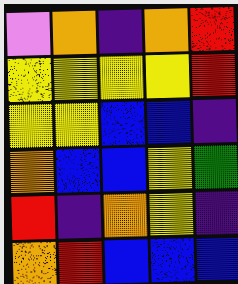[["violet", "orange", "indigo", "orange", "red"], ["yellow", "yellow", "yellow", "yellow", "red"], ["yellow", "yellow", "blue", "blue", "indigo"], ["orange", "blue", "blue", "yellow", "green"], ["red", "indigo", "orange", "yellow", "indigo"], ["orange", "red", "blue", "blue", "blue"]]